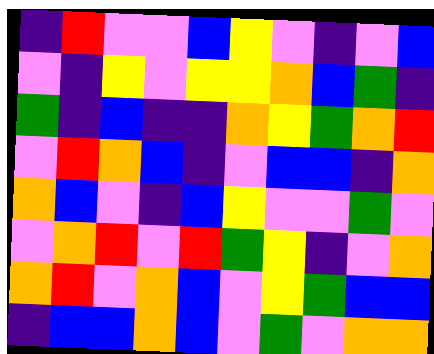[["indigo", "red", "violet", "violet", "blue", "yellow", "violet", "indigo", "violet", "blue"], ["violet", "indigo", "yellow", "violet", "yellow", "yellow", "orange", "blue", "green", "indigo"], ["green", "indigo", "blue", "indigo", "indigo", "orange", "yellow", "green", "orange", "red"], ["violet", "red", "orange", "blue", "indigo", "violet", "blue", "blue", "indigo", "orange"], ["orange", "blue", "violet", "indigo", "blue", "yellow", "violet", "violet", "green", "violet"], ["violet", "orange", "red", "violet", "red", "green", "yellow", "indigo", "violet", "orange"], ["orange", "red", "violet", "orange", "blue", "violet", "yellow", "green", "blue", "blue"], ["indigo", "blue", "blue", "orange", "blue", "violet", "green", "violet", "orange", "orange"]]